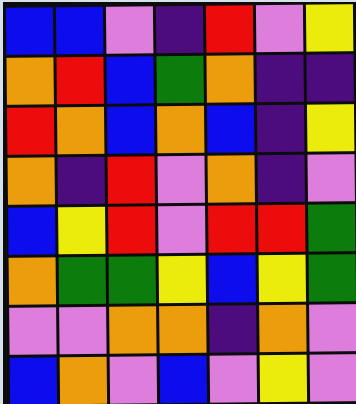[["blue", "blue", "violet", "indigo", "red", "violet", "yellow"], ["orange", "red", "blue", "green", "orange", "indigo", "indigo"], ["red", "orange", "blue", "orange", "blue", "indigo", "yellow"], ["orange", "indigo", "red", "violet", "orange", "indigo", "violet"], ["blue", "yellow", "red", "violet", "red", "red", "green"], ["orange", "green", "green", "yellow", "blue", "yellow", "green"], ["violet", "violet", "orange", "orange", "indigo", "orange", "violet"], ["blue", "orange", "violet", "blue", "violet", "yellow", "violet"]]